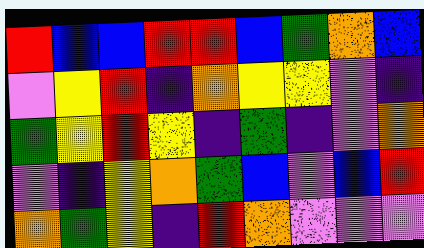[["red", "blue", "blue", "red", "red", "blue", "green", "orange", "blue"], ["violet", "yellow", "red", "indigo", "orange", "yellow", "yellow", "violet", "indigo"], ["green", "yellow", "red", "yellow", "indigo", "green", "indigo", "violet", "orange"], ["violet", "indigo", "yellow", "orange", "green", "blue", "violet", "blue", "red"], ["orange", "green", "yellow", "indigo", "red", "orange", "violet", "violet", "violet"]]